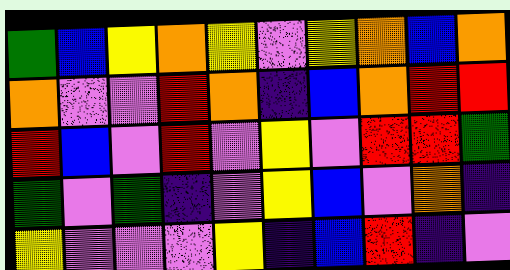[["green", "blue", "yellow", "orange", "yellow", "violet", "yellow", "orange", "blue", "orange"], ["orange", "violet", "violet", "red", "orange", "indigo", "blue", "orange", "red", "red"], ["red", "blue", "violet", "red", "violet", "yellow", "violet", "red", "red", "green"], ["green", "violet", "green", "indigo", "violet", "yellow", "blue", "violet", "orange", "indigo"], ["yellow", "violet", "violet", "violet", "yellow", "indigo", "blue", "red", "indigo", "violet"]]